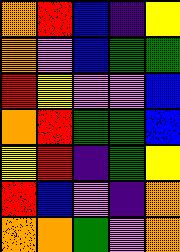[["orange", "red", "blue", "indigo", "yellow"], ["orange", "violet", "blue", "green", "green"], ["red", "yellow", "violet", "violet", "blue"], ["orange", "red", "green", "green", "blue"], ["yellow", "red", "indigo", "green", "yellow"], ["red", "blue", "violet", "indigo", "orange"], ["orange", "orange", "green", "violet", "orange"]]